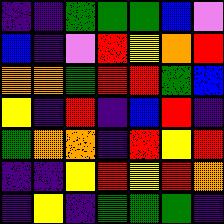[["indigo", "indigo", "green", "green", "green", "blue", "violet"], ["blue", "indigo", "violet", "red", "yellow", "orange", "red"], ["orange", "orange", "green", "red", "red", "green", "blue"], ["yellow", "indigo", "red", "indigo", "blue", "red", "indigo"], ["green", "orange", "orange", "indigo", "red", "yellow", "red"], ["indigo", "indigo", "yellow", "red", "yellow", "red", "orange"], ["indigo", "yellow", "indigo", "green", "green", "green", "indigo"]]